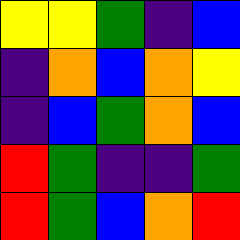[["yellow", "yellow", "green", "indigo", "blue"], ["indigo", "orange", "blue", "orange", "yellow"], ["indigo", "blue", "green", "orange", "blue"], ["red", "green", "indigo", "indigo", "green"], ["red", "green", "blue", "orange", "red"]]